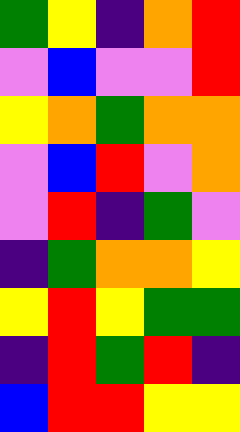[["green", "yellow", "indigo", "orange", "red"], ["violet", "blue", "violet", "violet", "red"], ["yellow", "orange", "green", "orange", "orange"], ["violet", "blue", "red", "violet", "orange"], ["violet", "red", "indigo", "green", "violet"], ["indigo", "green", "orange", "orange", "yellow"], ["yellow", "red", "yellow", "green", "green"], ["indigo", "red", "green", "red", "indigo"], ["blue", "red", "red", "yellow", "yellow"]]